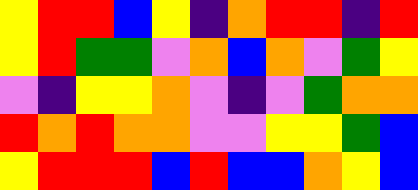[["yellow", "red", "red", "blue", "yellow", "indigo", "orange", "red", "red", "indigo", "red"], ["yellow", "red", "green", "green", "violet", "orange", "blue", "orange", "violet", "green", "yellow"], ["violet", "indigo", "yellow", "yellow", "orange", "violet", "indigo", "violet", "green", "orange", "orange"], ["red", "orange", "red", "orange", "orange", "violet", "violet", "yellow", "yellow", "green", "blue"], ["yellow", "red", "red", "red", "blue", "red", "blue", "blue", "orange", "yellow", "blue"]]